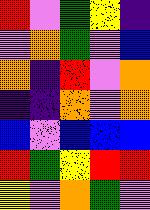[["red", "violet", "green", "yellow", "indigo"], ["violet", "orange", "green", "violet", "blue"], ["orange", "indigo", "red", "violet", "orange"], ["indigo", "indigo", "orange", "violet", "orange"], ["blue", "violet", "blue", "blue", "blue"], ["red", "green", "yellow", "red", "red"], ["yellow", "violet", "orange", "green", "violet"]]